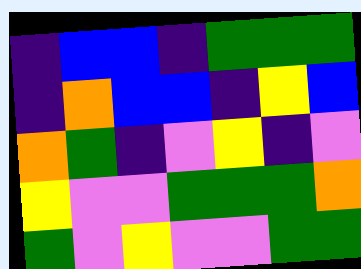[["indigo", "blue", "blue", "indigo", "green", "green", "green"], ["indigo", "orange", "blue", "blue", "indigo", "yellow", "blue"], ["orange", "green", "indigo", "violet", "yellow", "indigo", "violet"], ["yellow", "violet", "violet", "green", "green", "green", "orange"], ["green", "violet", "yellow", "violet", "violet", "green", "green"]]